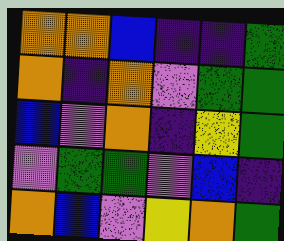[["orange", "orange", "blue", "indigo", "indigo", "green"], ["orange", "indigo", "orange", "violet", "green", "green"], ["blue", "violet", "orange", "indigo", "yellow", "green"], ["violet", "green", "green", "violet", "blue", "indigo"], ["orange", "blue", "violet", "yellow", "orange", "green"]]